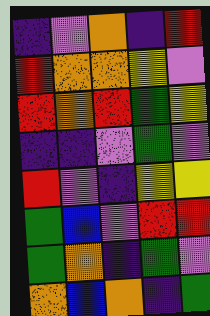[["indigo", "violet", "orange", "indigo", "red"], ["red", "orange", "orange", "yellow", "violet"], ["red", "orange", "red", "green", "yellow"], ["indigo", "indigo", "violet", "green", "violet"], ["red", "violet", "indigo", "yellow", "yellow"], ["green", "blue", "violet", "red", "red"], ["green", "orange", "indigo", "green", "violet"], ["orange", "blue", "orange", "indigo", "green"]]